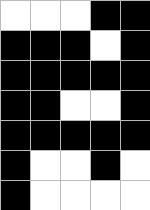[["white", "white", "white", "black", "black"], ["black", "black", "black", "white", "black"], ["black", "black", "black", "black", "black"], ["black", "black", "white", "white", "black"], ["black", "black", "black", "black", "black"], ["black", "white", "white", "black", "white"], ["black", "white", "white", "white", "white"]]